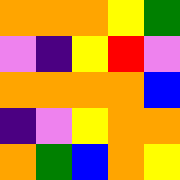[["orange", "orange", "orange", "yellow", "green"], ["violet", "indigo", "yellow", "red", "violet"], ["orange", "orange", "orange", "orange", "blue"], ["indigo", "violet", "yellow", "orange", "orange"], ["orange", "green", "blue", "orange", "yellow"]]